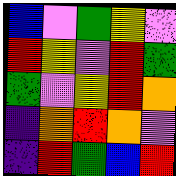[["blue", "violet", "green", "yellow", "violet"], ["red", "yellow", "violet", "red", "green"], ["green", "violet", "yellow", "red", "orange"], ["indigo", "orange", "red", "orange", "violet"], ["indigo", "red", "green", "blue", "red"]]